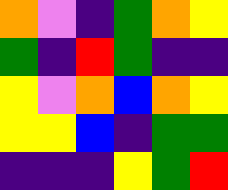[["orange", "violet", "indigo", "green", "orange", "yellow"], ["green", "indigo", "red", "green", "indigo", "indigo"], ["yellow", "violet", "orange", "blue", "orange", "yellow"], ["yellow", "yellow", "blue", "indigo", "green", "green"], ["indigo", "indigo", "indigo", "yellow", "green", "red"]]